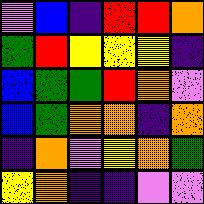[["violet", "blue", "indigo", "red", "red", "orange"], ["green", "red", "yellow", "yellow", "yellow", "indigo"], ["blue", "green", "green", "red", "orange", "violet"], ["blue", "green", "orange", "orange", "indigo", "orange"], ["indigo", "orange", "violet", "yellow", "orange", "green"], ["yellow", "orange", "indigo", "indigo", "violet", "violet"]]